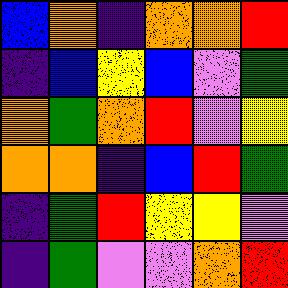[["blue", "orange", "indigo", "orange", "orange", "red"], ["indigo", "blue", "yellow", "blue", "violet", "green"], ["orange", "green", "orange", "red", "violet", "yellow"], ["orange", "orange", "indigo", "blue", "red", "green"], ["indigo", "green", "red", "yellow", "yellow", "violet"], ["indigo", "green", "violet", "violet", "orange", "red"]]